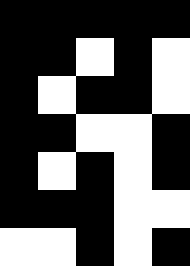[["black", "black", "black", "black", "black"], ["black", "black", "white", "black", "white"], ["black", "white", "black", "black", "white"], ["black", "black", "white", "white", "black"], ["black", "white", "black", "white", "black"], ["black", "black", "black", "white", "white"], ["white", "white", "black", "white", "black"]]